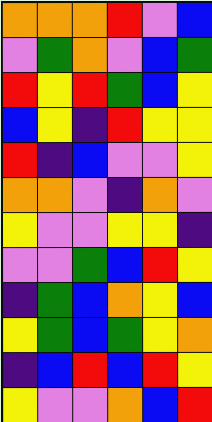[["orange", "orange", "orange", "red", "violet", "blue"], ["violet", "green", "orange", "violet", "blue", "green"], ["red", "yellow", "red", "green", "blue", "yellow"], ["blue", "yellow", "indigo", "red", "yellow", "yellow"], ["red", "indigo", "blue", "violet", "violet", "yellow"], ["orange", "orange", "violet", "indigo", "orange", "violet"], ["yellow", "violet", "violet", "yellow", "yellow", "indigo"], ["violet", "violet", "green", "blue", "red", "yellow"], ["indigo", "green", "blue", "orange", "yellow", "blue"], ["yellow", "green", "blue", "green", "yellow", "orange"], ["indigo", "blue", "red", "blue", "red", "yellow"], ["yellow", "violet", "violet", "orange", "blue", "red"]]